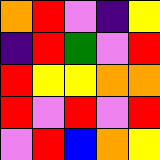[["orange", "red", "violet", "indigo", "yellow"], ["indigo", "red", "green", "violet", "red"], ["red", "yellow", "yellow", "orange", "orange"], ["red", "violet", "red", "violet", "red"], ["violet", "red", "blue", "orange", "yellow"]]